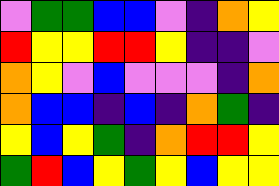[["violet", "green", "green", "blue", "blue", "violet", "indigo", "orange", "yellow"], ["red", "yellow", "yellow", "red", "red", "yellow", "indigo", "indigo", "violet"], ["orange", "yellow", "violet", "blue", "violet", "violet", "violet", "indigo", "orange"], ["orange", "blue", "blue", "indigo", "blue", "indigo", "orange", "green", "indigo"], ["yellow", "blue", "yellow", "green", "indigo", "orange", "red", "red", "yellow"], ["green", "red", "blue", "yellow", "green", "yellow", "blue", "yellow", "yellow"]]